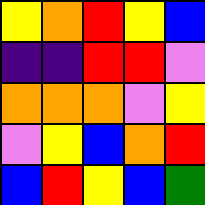[["yellow", "orange", "red", "yellow", "blue"], ["indigo", "indigo", "red", "red", "violet"], ["orange", "orange", "orange", "violet", "yellow"], ["violet", "yellow", "blue", "orange", "red"], ["blue", "red", "yellow", "blue", "green"]]